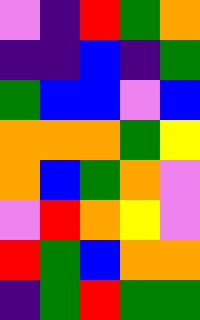[["violet", "indigo", "red", "green", "orange"], ["indigo", "indigo", "blue", "indigo", "green"], ["green", "blue", "blue", "violet", "blue"], ["orange", "orange", "orange", "green", "yellow"], ["orange", "blue", "green", "orange", "violet"], ["violet", "red", "orange", "yellow", "violet"], ["red", "green", "blue", "orange", "orange"], ["indigo", "green", "red", "green", "green"]]